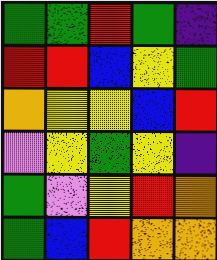[["green", "green", "red", "green", "indigo"], ["red", "red", "blue", "yellow", "green"], ["orange", "yellow", "yellow", "blue", "red"], ["violet", "yellow", "green", "yellow", "indigo"], ["green", "violet", "yellow", "red", "orange"], ["green", "blue", "red", "orange", "orange"]]